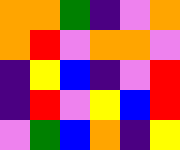[["orange", "orange", "green", "indigo", "violet", "orange"], ["orange", "red", "violet", "orange", "orange", "violet"], ["indigo", "yellow", "blue", "indigo", "violet", "red"], ["indigo", "red", "violet", "yellow", "blue", "red"], ["violet", "green", "blue", "orange", "indigo", "yellow"]]